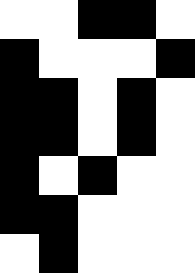[["white", "white", "black", "black", "white"], ["black", "white", "white", "white", "black"], ["black", "black", "white", "black", "white"], ["black", "black", "white", "black", "white"], ["black", "white", "black", "white", "white"], ["black", "black", "white", "white", "white"], ["white", "black", "white", "white", "white"]]